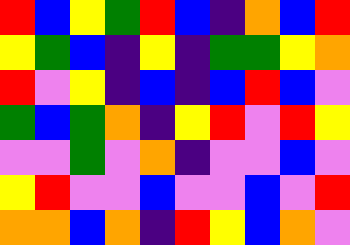[["red", "blue", "yellow", "green", "red", "blue", "indigo", "orange", "blue", "red"], ["yellow", "green", "blue", "indigo", "yellow", "indigo", "green", "green", "yellow", "orange"], ["red", "violet", "yellow", "indigo", "blue", "indigo", "blue", "red", "blue", "violet"], ["green", "blue", "green", "orange", "indigo", "yellow", "red", "violet", "red", "yellow"], ["violet", "violet", "green", "violet", "orange", "indigo", "violet", "violet", "blue", "violet"], ["yellow", "red", "violet", "violet", "blue", "violet", "violet", "blue", "violet", "red"], ["orange", "orange", "blue", "orange", "indigo", "red", "yellow", "blue", "orange", "violet"]]